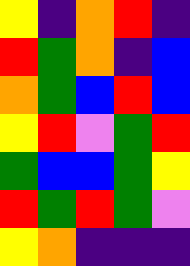[["yellow", "indigo", "orange", "red", "indigo"], ["red", "green", "orange", "indigo", "blue"], ["orange", "green", "blue", "red", "blue"], ["yellow", "red", "violet", "green", "red"], ["green", "blue", "blue", "green", "yellow"], ["red", "green", "red", "green", "violet"], ["yellow", "orange", "indigo", "indigo", "indigo"]]